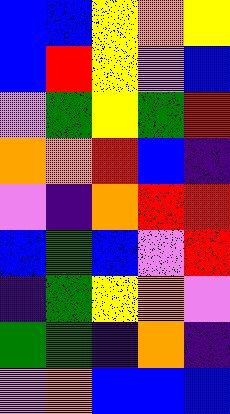[["blue", "blue", "yellow", "orange", "yellow"], ["blue", "red", "yellow", "violet", "blue"], ["violet", "green", "yellow", "green", "red"], ["orange", "orange", "red", "blue", "indigo"], ["violet", "indigo", "orange", "red", "red"], ["blue", "green", "blue", "violet", "red"], ["indigo", "green", "yellow", "orange", "violet"], ["green", "green", "indigo", "orange", "indigo"], ["violet", "orange", "blue", "blue", "blue"]]